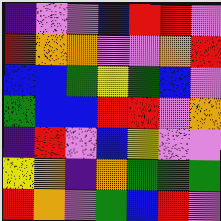[["indigo", "violet", "violet", "blue", "red", "red", "violet"], ["red", "orange", "orange", "violet", "violet", "orange", "red"], ["blue", "blue", "green", "yellow", "green", "blue", "violet"], ["green", "blue", "blue", "red", "red", "violet", "orange"], ["indigo", "red", "violet", "blue", "yellow", "violet", "violet"], ["yellow", "orange", "indigo", "orange", "green", "green", "green"], ["red", "orange", "violet", "green", "blue", "red", "violet"]]